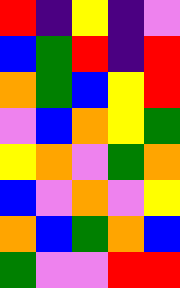[["red", "indigo", "yellow", "indigo", "violet"], ["blue", "green", "red", "indigo", "red"], ["orange", "green", "blue", "yellow", "red"], ["violet", "blue", "orange", "yellow", "green"], ["yellow", "orange", "violet", "green", "orange"], ["blue", "violet", "orange", "violet", "yellow"], ["orange", "blue", "green", "orange", "blue"], ["green", "violet", "violet", "red", "red"]]